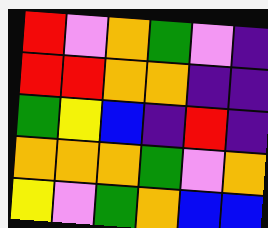[["red", "violet", "orange", "green", "violet", "indigo"], ["red", "red", "orange", "orange", "indigo", "indigo"], ["green", "yellow", "blue", "indigo", "red", "indigo"], ["orange", "orange", "orange", "green", "violet", "orange"], ["yellow", "violet", "green", "orange", "blue", "blue"]]